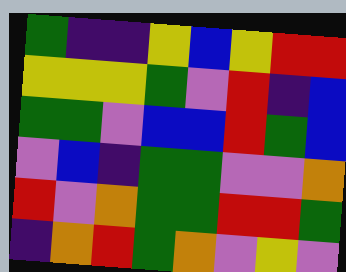[["green", "indigo", "indigo", "yellow", "blue", "yellow", "red", "red"], ["yellow", "yellow", "yellow", "green", "violet", "red", "indigo", "blue"], ["green", "green", "violet", "blue", "blue", "red", "green", "blue"], ["violet", "blue", "indigo", "green", "green", "violet", "violet", "orange"], ["red", "violet", "orange", "green", "green", "red", "red", "green"], ["indigo", "orange", "red", "green", "orange", "violet", "yellow", "violet"]]